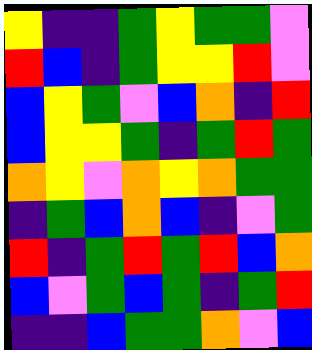[["yellow", "indigo", "indigo", "green", "yellow", "green", "green", "violet"], ["red", "blue", "indigo", "green", "yellow", "yellow", "red", "violet"], ["blue", "yellow", "green", "violet", "blue", "orange", "indigo", "red"], ["blue", "yellow", "yellow", "green", "indigo", "green", "red", "green"], ["orange", "yellow", "violet", "orange", "yellow", "orange", "green", "green"], ["indigo", "green", "blue", "orange", "blue", "indigo", "violet", "green"], ["red", "indigo", "green", "red", "green", "red", "blue", "orange"], ["blue", "violet", "green", "blue", "green", "indigo", "green", "red"], ["indigo", "indigo", "blue", "green", "green", "orange", "violet", "blue"]]